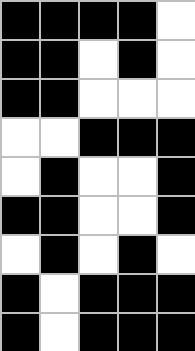[["black", "black", "black", "black", "white"], ["black", "black", "white", "black", "white"], ["black", "black", "white", "white", "white"], ["white", "white", "black", "black", "black"], ["white", "black", "white", "white", "black"], ["black", "black", "white", "white", "black"], ["white", "black", "white", "black", "white"], ["black", "white", "black", "black", "black"], ["black", "white", "black", "black", "black"]]